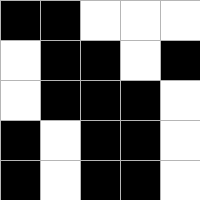[["black", "black", "white", "white", "white"], ["white", "black", "black", "white", "black"], ["white", "black", "black", "black", "white"], ["black", "white", "black", "black", "white"], ["black", "white", "black", "black", "white"]]